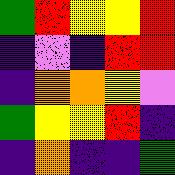[["green", "red", "yellow", "yellow", "red"], ["indigo", "violet", "indigo", "red", "red"], ["indigo", "orange", "orange", "yellow", "violet"], ["green", "yellow", "yellow", "red", "indigo"], ["indigo", "orange", "indigo", "indigo", "green"]]